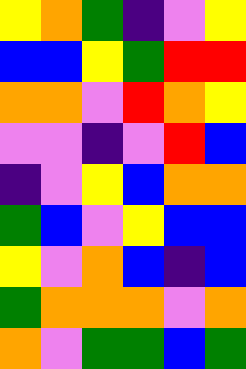[["yellow", "orange", "green", "indigo", "violet", "yellow"], ["blue", "blue", "yellow", "green", "red", "red"], ["orange", "orange", "violet", "red", "orange", "yellow"], ["violet", "violet", "indigo", "violet", "red", "blue"], ["indigo", "violet", "yellow", "blue", "orange", "orange"], ["green", "blue", "violet", "yellow", "blue", "blue"], ["yellow", "violet", "orange", "blue", "indigo", "blue"], ["green", "orange", "orange", "orange", "violet", "orange"], ["orange", "violet", "green", "green", "blue", "green"]]